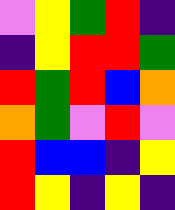[["violet", "yellow", "green", "red", "indigo"], ["indigo", "yellow", "red", "red", "green"], ["red", "green", "red", "blue", "orange"], ["orange", "green", "violet", "red", "violet"], ["red", "blue", "blue", "indigo", "yellow"], ["red", "yellow", "indigo", "yellow", "indigo"]]